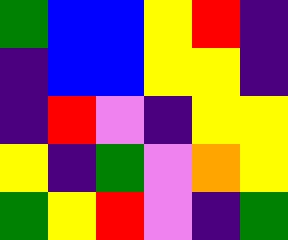[["green", "blue", "blue", "yellow", "red", "indigo"], ["indigo", "blue", "blue", "yellow", "yellow", "indigo"], ["indigo", "red", "violet", "indigo", "yellow", "yellow"], ["yellow", "indigo", "green", "violet", "orange", "yellow"], ["green", "yellow", "red", "violet", "indigo", "green"]]